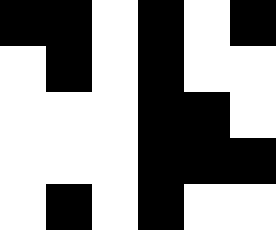[["black", "black", "white", "black", "white", "black"], ["white", "black", "white", "black", "white", "white"], ["white", "white", "white", "black", "black", "white"], ["white", "white", "white", "black", "black", "black"], ["white", "black", "white", "black", "white", "white"]]